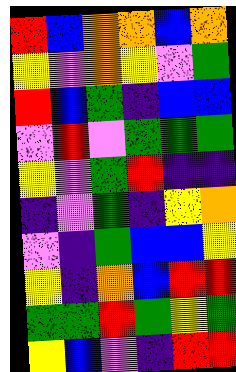[["red", "blue", "orange", "orange", "blue", "orange"], ["yellow", "violet", "orange", "yellow", "violet", "green"], ["red", "blue", "green", "indigo", "blue", "blue"], ["violet", "red", "violet", "green", "green", "green"], ["yellow", "violet", "green", "red", "indigo", "indigo"], ["indigo", "violet", "green", "indigo", "yellow", "orange"], ["violet", "indigo", "green", "blue", "blue", "yellow"], ["yellow", "indigo", "orange", "blue", "red", "red"], ["green", "green", "red", "green", "yellow", "green"], ["yellow", "blue", "violet", "indigo", "red", "red"]]